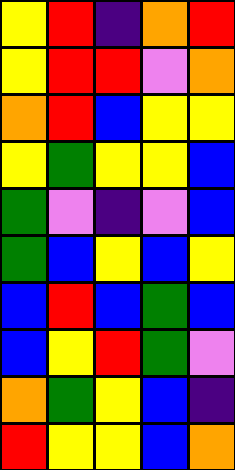[["yellow", "red", "indigo", "orange", "red"], ["yellow", "red", "red", "violet", "orange"], ["orange", "red", "blue", "yellow", "yellow"], ["yellow", "green", "yellow", "yellow", "blue"], ["green", "violet", "indigo", "violet", "blue"], ["green", "blue", "yellow", "blue", "yellow"], ["blue", "red", "blue", "green", "blue"], ["blue", "yellow", "red", "green", "violet"], ["orange", "green", "yellow", "blue", "indigo"], ["red", "yellow", "yellow", "blue", "orange"]]